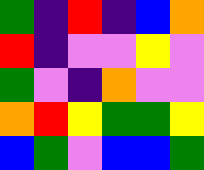[["green", "indigo", "red", "indigo", "blue", "orange"], ["red", "indigo", "violet", "violet", "yellow", "violet"], ["green", "violet", "indigo", "orange", "violet", "violet"], ["orange", "red", "yellow", "green", "green", "yellow"], ["blue", "green", "violet", "blue", "blue", "green"]]